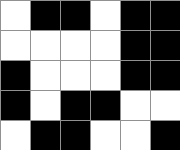[["white", "black", "black", "white", "black", "black"], ["white", "white", "white", "white", "black", "black"], ["black", "white", "white", "white", "black", "black"], ["black", "white", "black", "black", "white", "white"], ["white", "black", "black", "white", "white", "black"]]